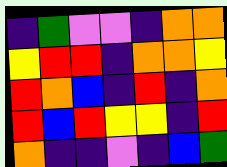[["indigo", "green", "violet", "violet", "indigo", "orange", "orange"], ["yellow", "red", "red", "indigo", "orange", "orange", "yellow"], ["red", "orange", "blue", "indigo", "red", "indigo", "orange"], ["red", "blue", "red", "yellow", "yellow", "indigo", "red"], ["orange", "indigo", "indigo", "violet", "indigo", "blue", "green"]]